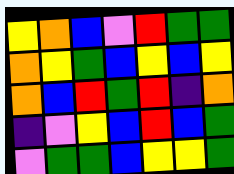[["yellow", "orange", "blue", "violet", "red", "green", "green"], ["orange", "yellow", "green", "blue", "yellow", "blue", "yellow"], ["orange", "blue", "red", "green", "red", "indigo", "orange"], ["indigo", "violet", "yellow", "blue", "red", "blue", "green"], ["violet", "green", "green", "blue", "yellow", "yellow", "green"]]